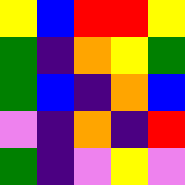[["yellow", "blue", "red", "red", "yellow"], ["green", "indigo", "orange", "yellow", "green"], ["green", "blue", "indigo", "orange", "blue"], ["violet", "indigo", "orange", "indigo", "red"], ["green", "indigo", "violet", "yellow", "violet"]]